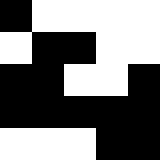[["black", "white", "white", "white", "white"], ["white", "black", "black", "white", "white"], ["black", "black", "white", "white", "black"], ["black", "black", "black", "black", "black"], ["white", "white", "white", "black", "black"]]